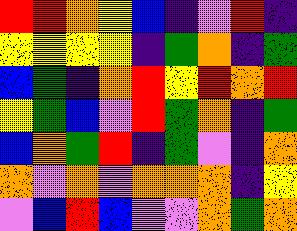[["red", "red", "orange", "yellow", "blue", "indigo", "violet", "red", "indigo"], ["yellow", "yellow", "yellow", "yellow", "indigo", "green", "orange", "indigo", "green"], ["blue", "green", "indigo", "orange", "red", "yellow", "red", "orange", "red"], ["yellow", "green", "blue", "violet", "red", "green", "orange", "indigo", "green"], ["blue", "orange", "green", "red", "indigo", "green", "violet", "indigo", "orange"], ["orange", "violet", "orange", "violet", "orange", "orange", "orange", "indigo", "yellow"], ["violet", "blue", "red", "blue", "violet", "violet", "orange", "green", "orange"]]